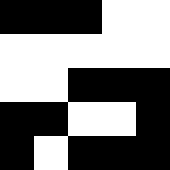[["black", "black", "black", "white", "white"], ["white", "white", "white", "white", "white"], ["white", "white", "black", "black", "black"], ["black", "black", "white", "white", "black"], ["black", "white", "black", "black", "black"]]